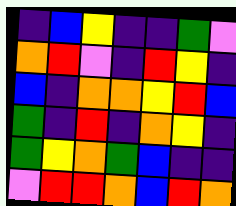[["indigo", "blue", "yellow", "indigo", "indigo", "green", "violet"], ["orange", "red", "violet", "indigo", "red", "yellow", "indigo"], ["blue", "indigo", "orange", "orange", "yellow", "red", "blue"], ["green", "indigo", "red", "indigo", "orange", "yellow", "indigo"], ["green", "yellow", "orange", "green", "blue", "indigo", "indigo"], ["violet", "red", "red", "orange", "blue", "red", "orange"]]